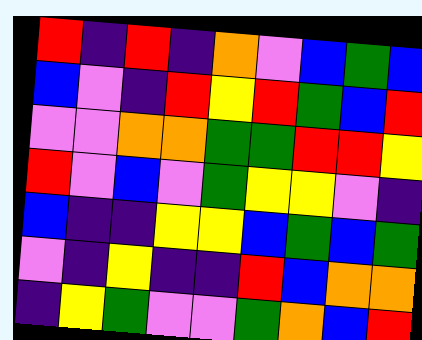[["red", "indigo", "red", "indigo", "orange", "violet", "blue", "green", "blue"], ["blue", "violet", "indigo", "red", "yellow", "red", "green", "blue", "red"], ["violet", "violet", "orange", "orange", "green", "green", "red", "red", "yellow"], ["red", "violet", "blue", "violet", "green", "yellow", "yellow", "violet", "indigo"], ["blue", "indigo", "indigo", "yellow", "yellow", "blue", "green", "blue", "green"], ["violet", "indigo", "yellow", "indigo", "indigo", "red", "blue", "orange", "orange"], ["indigo", "yellow", "green", "violet", "violet", "green", "orange", "blue", "red"]]